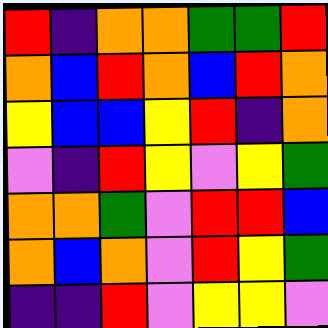[["red", "indigo", "orange", "orange", "green", "green", "red"], ["orange", "blue", "red", "orange", "blue", "red", "orange"], ["yellow", "blue", "blue", "yellow", "red", "indigo", "orange"], ["violet", "indigo", "red", "yellow", "violet", "yellow", "green"], ["orange", "orange", "green", "violet", "red", "red", "blue"], ["orange", "blue", "orange", "violet", "red", "yellow", "green"], ["indigo", "indigo", "red", "violet", "yellow", "yellow", "violet"]]